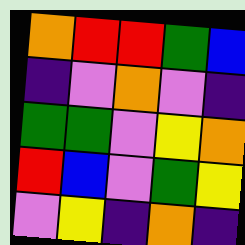[["orange", "red", "red", "green", "blue"], ["indigo", "violet", "orange", "violet", "indigo"], ["green", "green", "violet", "yellow", "orange"], ["red", "blue", "violet", "green", "yellow"], ["violet", "yellow", "indigo", "orange", "indigo"]]